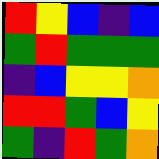[["red", "yellow", "blue", "indigo", "blue"], ["green", "red", "green", "green", "green"], ["indigo", "blue", "yellow", "yellow", "orange"], ["red", "red", "green", "blue", "yellow"], ["green", "indigo", "red", "green", "orange"]]